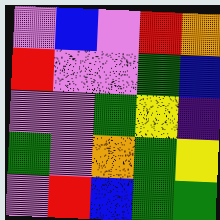[["violet", "blue", "violet", "red", "orange"], ["red", "violet", "violet", "green", "blue"], ["violet", "violet", "green", "yellow", "indigo"], ["green", "violet", "orange", "green", "yellow"], ["violet", "red", "blue", "green", "green"]]